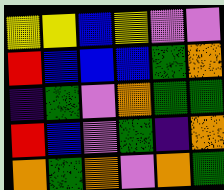[["yellow", "yellow", "blue", "yellow", "violet", "violet"], ["red", "blue", "blue", "blue", "green", "orange"], ["indigo", "green", "violet", "orange", "green", "green"], ["red", "blue", "violet", "green", "indigo", "orange"], ["orange", "green", "orange", "violet", "orange", "green"]]